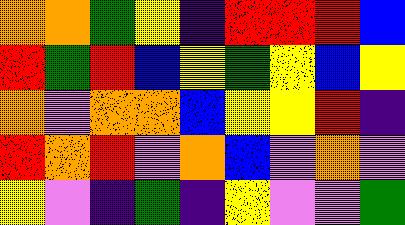[["orange", "orange", "green", "yellow", "indigo", "red", "red", "red", "blue"], ["red", "green", "red", "blue", "yellow", "green", "yellow", "blue", "yellow"], ["orange", "violet", "orange", "orange", "blue", "yellow", "yellow", "red", "indigo"], ["red", "orange", "red", "violet", "orange", "blue", "violet", "orange", "violet"], ["yellow", "violet", "indigo", "green", "indigo", "yellow", "violet", "violet", "green"]]